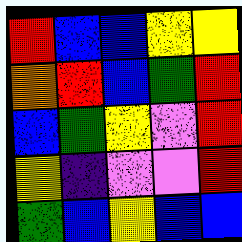[["red", "blue", "blue", "yellow", "yellow"], ["orange", "red", "blue", "green", "red"], ["blue", "green", "yellow", "violet", "red"], ["yellow", "indigo", "violet", "violet", "red"], ["green", "blue", "yellow", "blue", "blue"]]